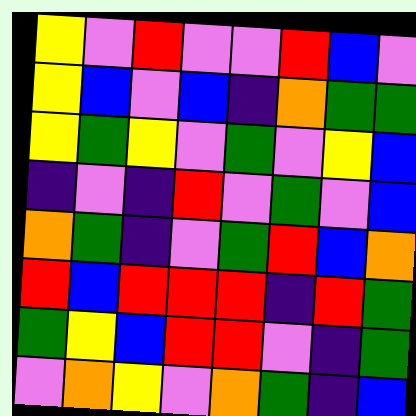[["yellow", "violet", "red", "violet", "violet", "red", "blue", "violet"], ["yellow", "blue", "violet", "blue", "indigo", "orange", "green", "green"], ["yellow", "green", "yellow", "violet", "green", "violet", "yellow", "blue"], ["indigo", "violet", "indigo", "red", "violet", "green", "violet", "blue"], ["orange", "green", "indigo", "violet", "green", "red", "blue", "orange"], ["red", "blue", "red", "red", "red", "indigo", "red", "green"], ["green", "yellow", "blue", "red", "red", "violet", "indigo", "green"], ["violet", "orange", "yellow", "violet", "orange", "green", "indigo", "blue"]]